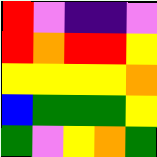[["red", "violet", "indigo", "indigo", "violet"], ["red", "orange", "red", "red", "yellow"], ["yellow", "yellow", "yellow", "yellow", "orange"], ["blue", "green", "green", "green", "yellow"], ["green", "violet", "yellow", "orange", "green"]]